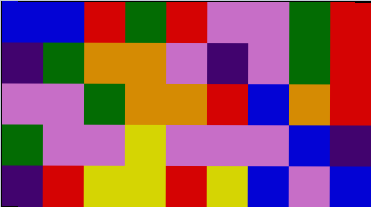[["blue", "blue", "red", "green", "red", "violet", "violet", "green", "red"], ["indigo", "green", "orange", "orange", "violet", "indigo", "violet", "green", "red"], ["violet", "violet", "green", "orange", "orange", "red", "blue", "orange", "red"], ["green", "violet", "violet", "yellow", "violet", "violet", "violet", "blue", "indigo"], ["indigo", "red", "yellow", "yellow", "red", "yellow", "blue", "violet", "blue"]]